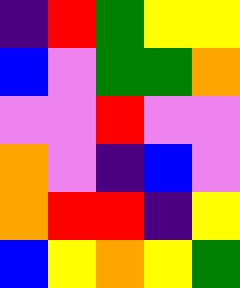[["indigo", "red", "green", "yellow", "yellow"], ["blue", "violet", "green", "green", "orange"], ["violet", "violet", "red", "violet", "violet"], ["orange", "violet", "indigo", "blue", "violet"], ["orange", "red", "red", "indigo", "yellow"], ["blue", "yellow", "orange", "yellow", "green"]]